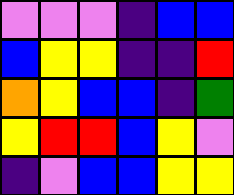[["violet", "violet", "violet", "indigo", "blue", "blue"], ["blue", "yellow", "yellow", "indigo", "indigo", "red"], ["orange", "yellow", "blue", "blue", "indigo", "green"], ["yellow", "red", "red", "blue", "yellow", "violet"], ["indigo", "violet", "blue", "blue", "yellow", "yellow"]]